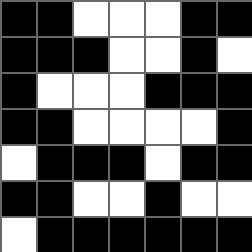[["black", "black", "white", "white", "white", "black", "black"], ["black", "black", "black", "white", "white", "black", "white"], ["black", "white", "white", "white", "black", "black", "black"], ["black", "black", "white", "white", "white", "white", "black"], ["white", "black", "black", "black", "white", "black", "black"], ["black", "black", "white", "white", "black", "white", "white"], ["white", "black", "black", "black", "black", "black", "black"]]